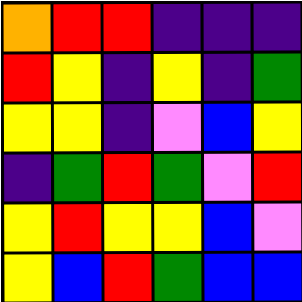[["orange", "red", "red", "indigo", "indigo", "indigo"], ["red", "yellow", "indigo", "yellow", "indigo", "green"], ["yellow", "yellow", "indigo", "violet", "blue", "yellow"], ["indigo", "green", "red", "green", "violet", "red"], ["yellow", "red", "yellow", "yellow", "blue", "violet"], ["yellow", "blue", "red", "green", "blue", "blue"]]